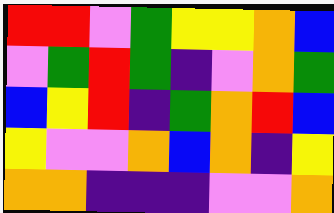[["red", "red", "violet", "green", "yellow", "yellow", "orange", "blue"], ["violet", "green", "red", "green", "indigo", "violet", "orange", "green"], ["blue", "yellow", "red", "indigo", "green", "orange", "red", "blue"], ["yellow", "violet", "violet", "orange", "blue", "orange", "indigo", "yellow"], ["orange", "orange", "indigo", "indigo", "indigo", "violet", "violet", "orange"]]